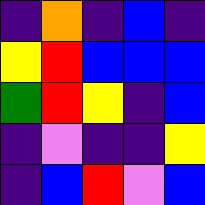[["indigo", "orange", "indigo", "blue", "indigo"], ["yellow", "red", "blue", "blue", "blue"], ["green", "red", "yellow", "indigo", "blue"], ["indigo", "violet", "indigo", "indigo", "yellow"], ["indigo", "blue", "red", "violet", "blue"]]